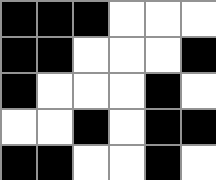[["black", "black", "black", "white", "white", "white"], ["black", "black", "white", "white", "white", "black"], ["black", "white", "white", "white", "black", "white"], ["white", "white", "black", "white", "black", "black"], ["black", "black", "white", "white", "black", "white"]]